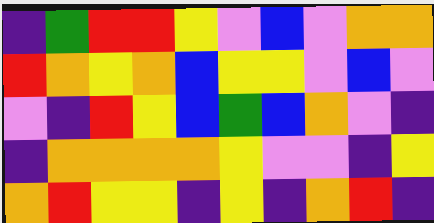[["indigo", "green", "red", "red", "yellow", "violet", "blue", "violet", "orange", "orange"], ["red", "orange", "yellow", "orange", "blue", "yellow", "yellow", "violet", "blue", "violet"], ["violet", "indigo", "red", "yellow", "blue", "green", "blue", "orange", "violet", "indigo"], ["indigo", "orange", "orange", "orange", "orange", "yellow", "violet", "violet", "indigo", "yellow"], ["orange", "red", "yellow", "yellow", "indigo", "yellow", "indigo", "orange", "red", "indigo"]]